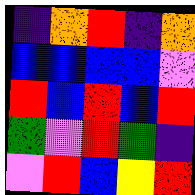[["indigo", "orange", "red", "indigo", "orange"], ["blue", "blue", "blue", "blue", "violet"], ["red", "blue", "red", "blue", "red"], ["green", "violet", "red", "green", "indigo"], ["violet", "red", "blue", "yellow", "red"]]